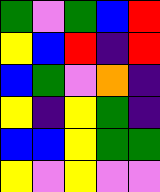[["green", "violet", "green", "blue", "red"], ["yellow", "blue", "red", "indigo", "red"], ["blue", "green", "violet", "orange", "indigo"], ["yellow", "indigo", "yellow", "green", "indigo"], ["blue", "blue", "yellow", "green", "green"], ["yellow", "violet", "yellow", "violet", "violet"]]